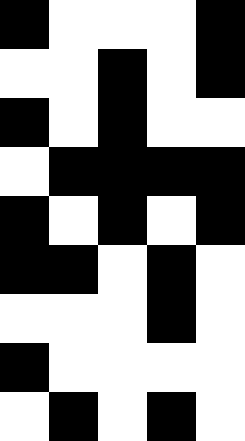[["black", "white", "white", "white", "black"], ["white", "white", "black", "white", "black"], ["black", "white", "black", "white", "white"], ["white", "black", "black", "black", "black"], ["black", "white", "black", "white", "black"], ["black", "black", "white", "black", "white"], ["white", "white", "white", "black", "white"], ["black", "white", "white", "white", "white"], ["white", "black", "white", "black", "white"]]